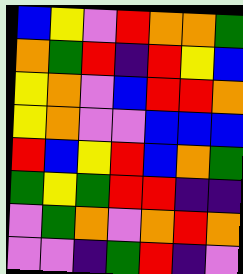[["blue", "yellow", "violet", "red", "orange", "orange", "green"], ["orange", "green", "red", "indigo", "red", "yellow", "blue"], ["yellow", "orange", "violet", "blue", "red", "red", "orange"], ["yellow", "orange", "violet", "violet", "blue", "blue", "blue"], ["red", "blue", "yellow", "red", "blue", "orange", "green"], ["green", "yellow", "green", "red", "red", "indigo", "indigo"], ["violet", "green", "orange", "violet", "orange", "red", "orange"], ["violet", "violet", "indigo", "green", "red", "indigo", "violet"]]